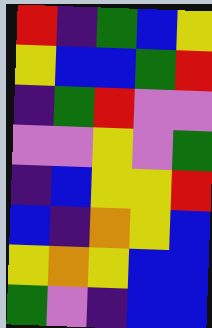[["red", "indigo", "green", "blue", "yellow"], ["yellow", "blue", "blue", "green", "red"], ["indigo", "green", "red", "violet", "violet"], ["violet", "violet", "yellow", "violet", "green"], ["indigo", "blue", "yellow", "yellow", "red"], ["blue", "indigo", "orange", "yellow", "blue"], ["yellow", "orange", "yellow", "blue", "blue"], ["green", "violet", "indigo", "blue", "blue"]]